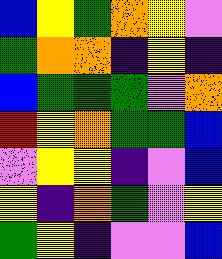[["blue", "yellow", "green", "orange", "yellow", "violet"], ["green", "orange", "orange", "indigo", "yellow", "indigo"], ["blue", "green", "green", "green", "violet", "orange"], ["red", "yellow", "orange", "green", "green", "blue"], ["violet", "yellow", "yellow", "indigo", "violet", "blue"], ["yellow", "indigo", "orange", "green", "violet", "yellow"], ["green", "yellow", "indigo", "violet", "violet", "blue"]]